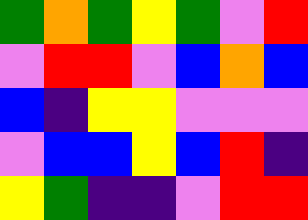[["green", "orange", "green", "yellow", "green", "violet", "red"], ["violet", "red", "red", "violet", "blue", "orange", "blue"], ["blue", "indigo", "yellow", "yellow", "violet", "violet", "violet"], ["violet", "blue", "blue", "yellow", "blue", "red", "indigo"], ["yellow", "green", "indigo", "indigo", "violet", "red", "red"]]